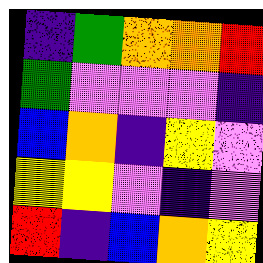[["indigo", "green", "orange", "orange", "red"], ["green", "violet", "violet", "violet", "indigo"], ["blue", "orange", "indigo", "yellow", "violet"], ["yellow", "yellow", "violet", "indigo", "violet"], ["red", "indigo", "blue", "orange", "yellow"]]